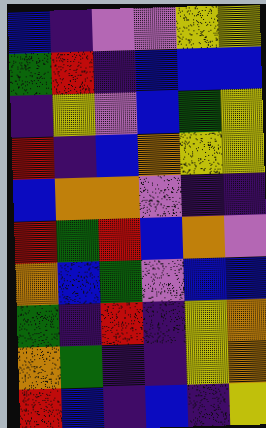[["blue", "indigo", "violet", "violet", "yellow", "yellow"], ["green", "red", "indigo", "blue", "blue", "blue"], ["indigo", "yellow", "violet", "blue", "green", "yellow"], ["red", "indigo", "blue", "orange", "yellow", "yellow"], ["blue", "orange", "orange", "violet", "indigo", "indigo"], ["red", "green", "red", "blue", "orange", "violet"], ["orange", "blue", "green", "violet", "blue", "blue"], ["green", "indigo", "red", "indigo", "yellow", "orange"], ["orange", "green", "indigo", "indigo", "yellow", "orange"], ["red", "blue", "indigo", "blue", "indigo", "yellow"]]